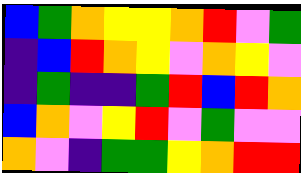[["blue", "green", "orange", "yellow", "yellow", "orange", "red", "violet", "green"], ["indigo", "blue", "red", "orange", "yellow", "violet", "orange", "yellow", "violet"], ["indigo", "green", "indigo", "indigo", "green", "red", "blue", "red", "orange"], ["blue", "orange", "violet", "yellow", "red", "violet", "green", "violet", "violet"], ["orange", "violet", "indigo", "green", "green", "yellow", "orange", "red", "red"]]